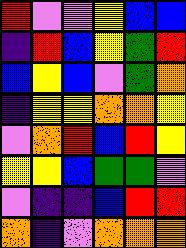[["red", "violet", "violet", "yellow", "blue", "blue"], ["indigo", "red", "blue", "yellow", "green", "red"], ["blue", "yellow", "blue", "violet", "green", "orange"], ["indigo", "yellow", "yellow", "orange", "orange", "yellow"], ["violet", "orange", "red", "blue", "red", "yellow"], ["yellow", "yellow", "blue", "green", "green", "violet"], ["violet", "indigo", "indigo", "blue", "red", "red"], ["orange", "indigo", "violet", "orange", "orange", "orange"]]